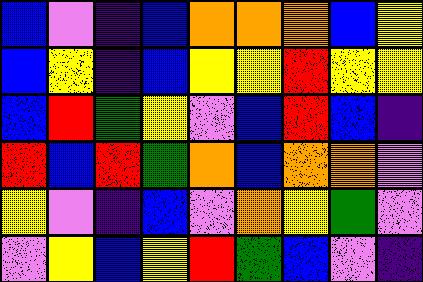[["blue", "violet", "indigo", "blue", "orange", "orange", "orange", "blue", "yellow"], ["blue", "yellow", "indigo", "blue", "yellow", "yellow", "red", "yellow", "yellow"], ["blue", "red", "green", "yellow", "violet", "blue", "red", "blue", "indigo"], ["red", "blue", "red", "green", "orange", "blue", "orange", "orange", "violet"], ["yellow", "violet", "indigo", "blue", "violet", "orange", "yellow", "green", "violet"], ["violet", "yellow", "blue", "yellow", "red", "green", "blue", "violet", "indigo"]]